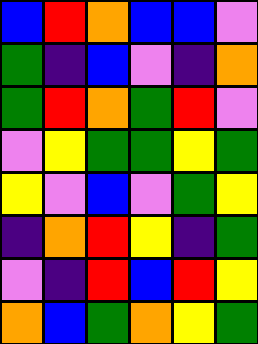[["blue", "red", "orange", "blue", "blue", "violet"], ["green", "indigo", "blue", "violet", "indigo", "orange"], ["green", "red", "orange", "green", "red", "violet"], ["violet", "yellow", "green", "green", "yellow", "green"], ["yellow", "violet", "blue", "violet", "green", "yellow"], ["indigo", "orange", "red", "yellow", "indigo", "green"], ["violet", "indigo", "red", "blue", "red", "yellow"], ["orange", "blue", "green", "orange", "yellow", "green"]]